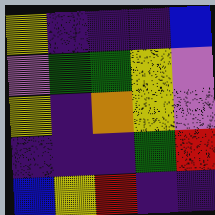[["yellow", "indigo", "indigo", "indigo", "blue"], ["violet", "green", "green", "yellow", "violet"], ["yellow", "indigo", "orange", "yellow", "violet"], ["indigo", "indigo", "indigo", "green", "red"], ["blue", "yellow", "red", "indigo", "indigo"]]